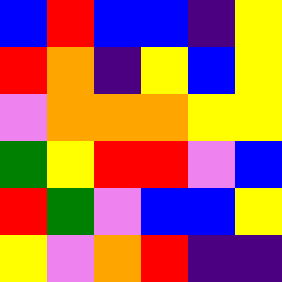[["blue", "red", "blue", "blue", "indigo", "yellow"], ["red", "orange", "indigo", "yellow", "blue", "yellow"], ["violet", "orange", "orange", "orange", "yellow", "yellow"], ["green", "yellow", "red", "red", "violet", "blue"], ["red", "green", "violet", "blue", "blue", "yellow"], ["yellow", "violet", "orange", "red", "indigo", "indigo"]]